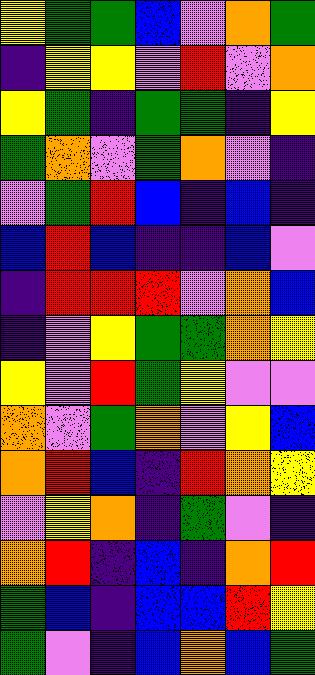[["yellow", "green", "green", "blue", "violet", "orange", "green"], ["indigo", "yellow", "yellow", "violet", "red", "violet", "orange"], ["yellow", "green", "indigo", "green", "green", "indigo", "yellow"], ["green", "orange", "violet", "green", "orange", "violet", "indigo"], ["violet", "green", "red", "blue", "indigo", "blue", "indigo"], ["blue", "red", "blue", "indigo", "indigo", "blue", "violet"], ["indigo", "red", "red", "red", "violet", "orange", "blue"], ["indigo", "violet", "yellow", "green", "green", "orange", "yellow"], ["yellow", "violet", "red", "green", "yellow", "violet", "violet"], ["orange", "violet", "green", "orange", "violet", "yellow", "blue"], ["orange", "red", "blue", "indigo", "red", "orange", "yellow"], ["violet", "yellow", "orange", "indigo", "green", "violet", "indigo"], ["orange", "red", "indigo", "blue", "indigo", "orange", "red"], ["green", "blue", "indigo", "blue", "blue", "red", "yellow"], ["green", "violet", "indigo", "blue", "orange", "blue", "green"]]